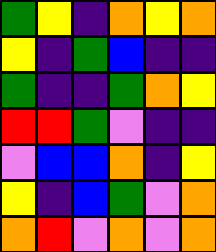[["green", "yellow", "indigo", "orange", "yellow", "orange"], ["yellow", "indigo", "green", "blue", "indigo", "indigo"], ["green", "indigo", "indigo", "green", "orange", "yellow"], ["red", "red", "green", "violet", "indigo", "indigo"], ["violet", "blue", "blue", "orange", "indigo", "yellow"], ["yellow", "indigo", "blue", "green", "violet", "orange"], ["orange", "red", "violet", "orange", "violet", "orange"]]